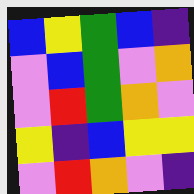[["blue", "yellow", "green", "blue", "indigo"], ["violet", "blue", "green", "violet", "orange"], ["violet", "red", "green", "orange", "violet"], ["yellow", "indigo", "blue", "yellow", "yellow"], ["violet", "red", "orange", "violet", "indigo"]]